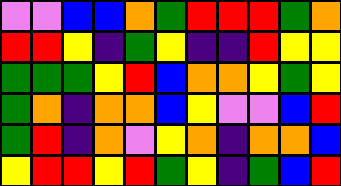[["violet", "violet", "blue", "blue", "orange", "green", "red", "red", "red", "green", "orange"], ["red", "red", "yellow", "indigo", "green", "yellow", "indigo", "indigo", "red", "yellow", "yellow"], ["green", "green", "green", "yellow", "red", "blue", "orange", "orange", "yellow", "green", "yellow"], ["green", "orange", "indigo", "orange", "orange", "blue", "yellow", "violet", "violet", "blue", "red"], ["green", "red", "indigo", "orange", "violet", "yellow", "orange", "indigo", "orange", "orange", "blue"], ["yellow", "red", "red", "yellow", "red", "green", "yellow", "indigo", "green", "blue", "red"]]